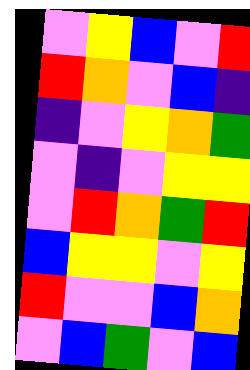[["violet", "yellow", "blue", "violet", "red"], ["red", "orange", "violet", "blue", "indigo"], ["indigo", "violet", "yellow", "orange", "green"], ["violet", "indigo", "violet", "yellow", "yellow"], ["violet", "red", "orange", "green", "red"], ["blue", "yellow", "yellow", "violet", "yellow"], ["red", "violet", "violet", "blue", "orange"], ["violet", "blue", "green", "violet", "blue"]]